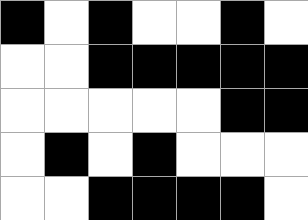[["black", "white", "black", "white", "white", "black", "white"], ["white", "white", "black", "black", "black", "black", "black"], ["white", "white", "white", "white", "white", "black", "black"], ["white", "black", "white", "black", "white", "white", "white"], ["white", "white", "black", "black", "black", "black", "white"]]